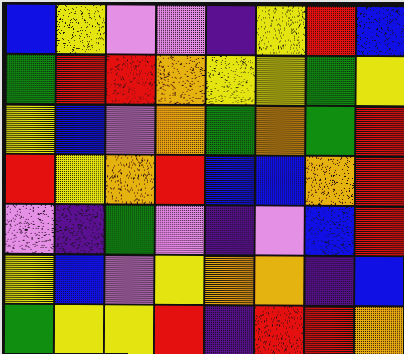[["blue", "yellow", "violet", "violet", "indigo", "yellow", "red", "blue"], ["green", "red", "red", "orange", "yellow", "yellow", "green", "yellow"], ["yellow", "blue", "violet", "orange", "green", "orange", "green", "red"], ["red", "yellow", "orange", "red", "blue", "blue", "orange", "red"], ["violet", "indigo", "green", "violet", "indigo", "violet", "blue", "red"], ["yellow", "blue", "violet", "yellow", "orange", "orange", "indigo", "blue"], ["green", "yellow", "yellow", "red", "indigo", "red", "red", "orange"]]